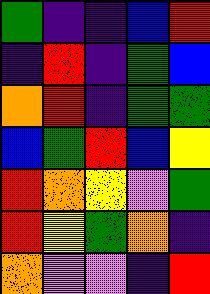[["green", "indigo", "indigo", "blue", "red"], ["indigo", "red", "indigo", "green", "blue"], ["orange", "red", "indigo", "green", "green"], ["blue", "green", "red", "blue", "yellow"], ["red", "orange", "yellow", "violet", "green"], ["red", "yellow", "green", "orange", "indigo"], ["orange", "violet", "violet", "indigo", "red"]]